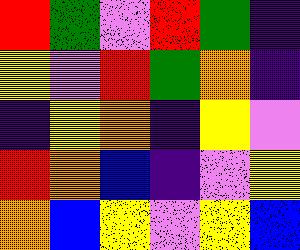[["red", "green", "violet", "red", "green", "indigo"], ["yellow", "violet", "red", "green", "orange", "indigo"], ["indigo", "yellow", "orange", "indigo", "yellow", "violet"], ["red", "orange", "blue", "indigo", "violet", "yellow"], ["orange", "blue", "yellow", "violet", "yellow", "blue"]]